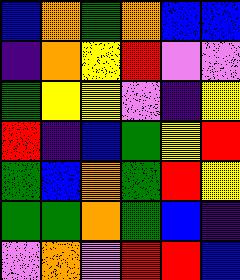[["blue", "orange", "green", "orange", "blue", "blue"], ["indigo", "orange", "yellow", "red", "violet", "violet"], ["green", "yellow", "yellow", "violet", "indigo", "yellow"], ["red", "indigo", "blue", "green", "yellow", "red"], ["green", "blue", "orange", "green", "red", "yellow"], ["green", "green", "orange", "green", "blue", "indigo"], ["violet", "orange", "violet", "red", "red", "blue"]]